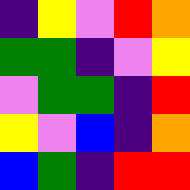[["indigo", "yellow", "violet", "red", "orange"], ["green", "green", "indigo", "violet", "yellow"], ["violet", "green", "green", "indigo", "red"], ["yellow", "violet", "blue", "indigo", "orange"], ["blue", "green", "indigo", "red", "red"]]